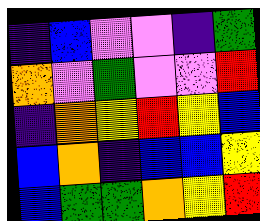[["indigo", "blue", "violet", "violet", "indigo", "green"], ["orange", "violet", "green", "violet", "violet", "red"], ["indigo", "orange", "yellow", "red", "yellow", "blue"], ["blue", "orange", "indigo", "blue", "blue", "yellow"], ["blue", "green", "green", "orange", "yellow", "red"]]